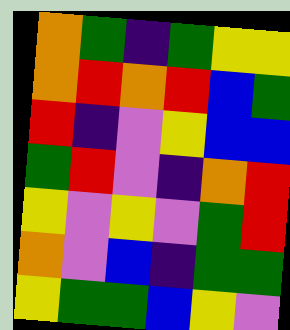[["orange", "green", "indigo", "green", "yellow", "yellow"], ["orange", "red", "orange", "red", "blue", "green"], ["red", "indigo", "violet", "yellow", "blue", "blue"], ["green", "red", "violet", "indigo", "orange", "red"], ["yellow", "violet", "yellow", "violet", "green", "red"], ["orange", "violet", "blue", "indigo", "green", "green"], ["yellow", "green", "green", "blue", "yellow", "violet"]]